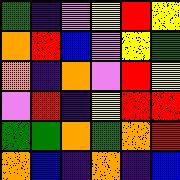[["green", "indigo", "violet", "yellow", "red", "yellow"], ["orange", "red", "blue", "violet", "yellow", "green"], ["orange", "indigo", "orange", "violet", "red", "yellow"], ["violet", "red", "indigo", "yellow", "red", "red"], ["green", "green", "orange", "green", "orange", "red"], ["orange", "blue", "indigo", "orange", "indigo", "blue"]]